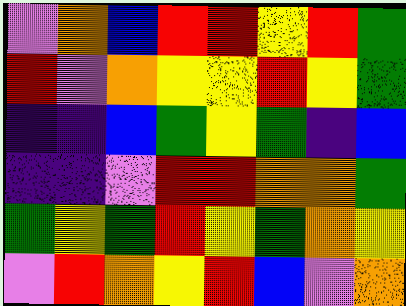[["violet", "orange", "blue", "red", "red", "yellow", "red", "green"], ["red", "violet", "orange", "yellow", "yellow", "red", "yellow", "green"], ["indigo", "indigo", "blue", "green", "yellow", "green", "indigo", "blue"], ["indigo", "indigo", "violet", "red", "red", "orange", "orange", "green"], ["green", "yellow", "green", "red", "yellow", "green", "orange", "yellow"], ["violet", "red", "orange", "yellow", "red", "blue", "violet", "orange"]]